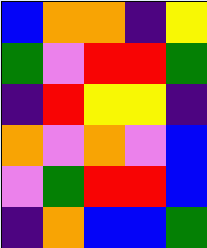[["blue", "orange", "orange", "indigo", "yellow"], ["green", "violet", "red", "red", "green"], ["indigo", "red", "yellow", "yellow", "indigo"], ["orange", "violet", "orange", "violet", "blue"], ["violet", "green", "red", "red", "blue"], ["indigo", "orange", "blue", "blue", "green"]]